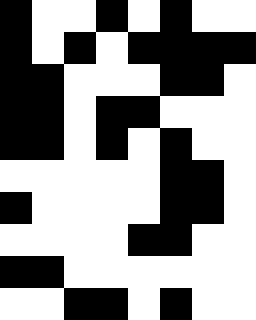[["black", "white", "white", "black", "white", "black", "white", "white"], ["black", "white", "black", "white", "black", "black", "black", "black"], ["black", "black", "white", "white", "white", "black", "black", "white"], ["black", "black", "white", "black", "black", "white", "white", "white"], ["black", "black", "white", "black", "white", "black", "white", "white"], ["white", "white", "white", "white", "white", "black", "black", "white"], ["black", "white", "white", "white", "white", "black", "black", "white"], ["white", "white", "white", "white", "black", "black", "white", "white"], ["black", "black", "white", "white", "white", "white", "white", "white"], ["white", "white", "black", "black", "white", "black", "white", "white"]]